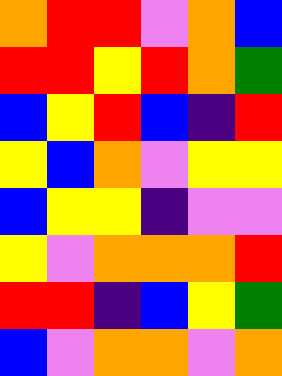[["orange", "red", "red", "violet", "orange", "blue"], ["red", "red", "yellow", "red", "orange", "green"], ["blue", "yellow", "red", "blue", "indigo", "red"], ["yellow", "blue", "orange", "violet", "yellow", "yellow"], ["blue", "yellow", "yellow", "indigo", "violet", "violet"], ["yellow", "violet", "orange", "orange", "orange", "red"], ["red", "red", "indigo", "blue", "yellow", "green"], ["blue", "violet", "orange", "orange", "violet", "orange"]]